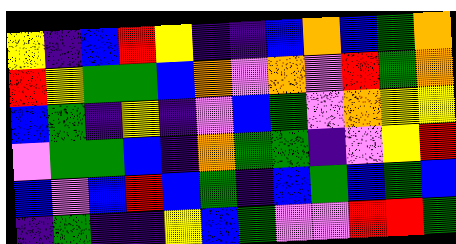[["yellow", "indigo", "blue", "red", "yellow", "indigo", "indigo", "blue", "orange", "blue", "green", "orange"], ["red", "yellow", "green", "green", "blue", "orange", "violet", "orange", "violet", "red", "green", "orange"], ["blue", "green", "indigo", "yellow", "indigo", "violet", "blue", "green", "violet", "orange", "yellow", "yellow"], ["violet", "green", "green", "blue", "indigo", "orange", "green", "green", "indigo", "violet", "yellow", "red"], ["blue", "violet", "blue", "red", "blue", "green", "indigo", "blue", "green", "blue", "green", "blue"], ["indigo", "green", "indigo", "indigo", "yellow", "blue", "green", "violet", "violet", "red", "red", "green"]]